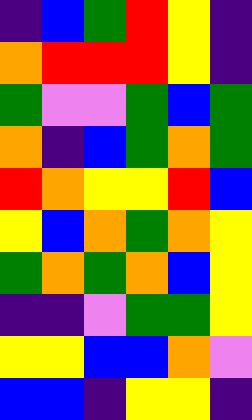[["indigo", "blue", "green", "red", "yellow", "indigo"], ["orange", "red", "red", "red", "yellow", "indigo"], ["green", "violet", "violet", "green", "blue", "green"], ["orange", "indigo", "blue", "green", "orange", "green"], ["red", "orange", "yellow", "yellow", "red", "blue"], ["yellow", "blue", "orange", "green", "orange", "yellow"], ["green", "orange", "green", "orange", "blue", "yellow"], ["indigo", "indigo", "violet", "green", "green", "yellow"], ["yellow", "yellow", "blue", "blue", "orange", "violet"], ["blue", "blue", "indigo", "yellow", "yellow", "indigo"]]